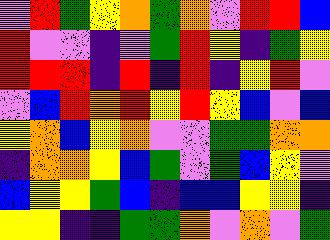[["violet", "red", "green", "yellow", "orange", "green", "orange", "violet", "red", "red", "blue"], ["red", "violet", "violet", "indigo", "violet", "green", "red", "yellow", "indigo", "green", "yellow"], ["red", "red", "red", "indigo", "red", "indigo", "red", "indigo", "yellow", "red", "violet"], ["violet", "blue", "red", "orange", "red", "yellow", "red", "yellow", "blue", "violet", "blue"], ["yellow", "orange", "blue", "yellow", "orange", "violet", "violet", "green", "green", "orange", "orange"], ["indigo", "orange", "orange", "yellow", "blue", "green", "violet", "green", "blue", "yellow", "violet"], ["blue", "yellow", "yellow", "green", "blue", "indigo", "blue", "blue", "yellow", "yellow", "indigo"], ["yellow", "yellow", "indigo", "indigo", "green", "green", "orange", "violet", "orange", "violet", "green"]]